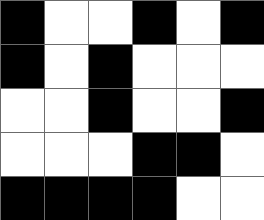[["black", "white", "white", "black", "white", "black"], ["black", "white", "black", "white", "white", "white"], ["white", "white", "black", "white", "white", "black"], ["white", "white", "white", "black", "black", "white"], ["black", "black", "black", "black", "white", "white"]]